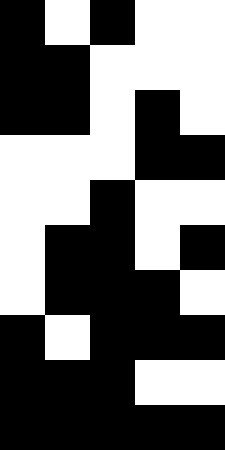[["black", "white", "black", "white", "white"], ["black", "black", "white", "white", "white"], ["black", "black", "white", "black", "white"], ["white", "white", "white", "black", "black"], ["white", "white", "black", "white", "white"], ["white", "black", "black", "white", "black"], ["white", "black", "black", "black", "white"], ["black", "white", "black", "black", "black"], ["black", "black", "black", "white", "white"], ["black", "black", "black", "black", "black"]]